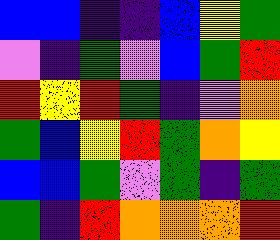[["blue", "blue", "indigo", "indigo", "blue", "yellow", "green"], ["violet", "indigo", "green", "violet", "blue", "green", "red"], ["red", "yellow", "red", "green", "indigo", "violet", "orange"], ["green", "blue", "yellow", "red", "green", "orange", "yellow"], ["blue", "blue", "green", "violet", "green", "indigo", "green"], ["green", "indigo", "red", "orange", "orange", "orange", "red"]]